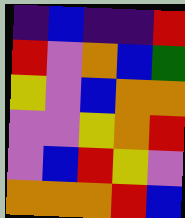[["indigo", "blue", "indigo", "indigo", "red"], ["red", "violet", "orange", "blue", "green"], ["yellow", "violet", "blue", "orange", "orange"], ["violet", "violet", "yellow", "orange", "red"], ["violet", "blue", "red", "yellow", "violet"], ["orange", "orange", "orange", "red", "blue"]]